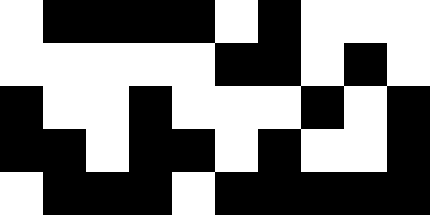[["white", "black", "black", "black", "black", "white", "black", "white", "white", "white"], ["white", "white", "white", "white", "white", "black", "black", "white", "black", "white"], ["black", "white", "white", "black", "white", "white", "white", "black", "white", "black"], ["black", "black", "white", "black", "black", "white", "black", "white", "white", "black"], ["white", "black", "black", "black", "white", "black", "black", "black", "black", "black"]]